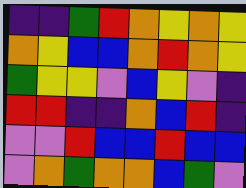[["indigo", "indigo", "green", "red", "orange", "yellow", "orange", "yellow"], ["orange", "yellow", "blue", "blue", "orange", "red", "orange", "yellow"], ["green", "yellow", "yellow", "violet", "blue", "yellow", "violet", "indigo"], ["red", "red", "indigo", "indigo", "orange", "blue", "red", "indigo"], ["violet", "violet", "red", "blue", "blue", "red", "blue", "blue"], ["violet", "orange", "green", "orange", "orange", "blue", "green", "violet"]]